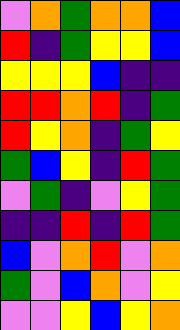[["violet", "orange", "green", "orange", "orange", "blue"], ["red", "indigo", "green", "yellow", "yellow", "blue"], ["yellow", "yellow", "yellow", "blue", "indigo", "indigo"], ["red", "red", "orange", "red", "indigo", "green"], ["red", "yellow", "orange", "indigo", "green", "yellow"], ["green", "blue", "yellow", "indigo", "red", "green"], ["violet", "green", "indigo", "violet", "yellow", "green"], ["indigo", "indigo", "red", "indigo", "red", "green"], ["blue", "violet", "orange", "red", "violet", "orange"], ["green", "violet", "blue", "orange", "violet", "yellow"], ["violet", "violet", "yellow", "blue", "yellow", "orange"]]